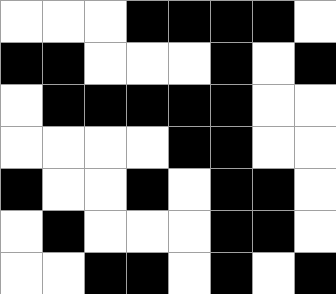[["white", "white", "white", "black", "black", "black", "black", "white"], ["black", "black", "white", "white", "white", "black", "white", "black"], ["white", "black", "black", "black", "black", "black", "white", "white"], ["white", "white", "white", "white", "black", "black", "white", "white"], ["black", "white", "white", "black", "white", "black", "black", "white"], ["white", "black", "white", "white", "white", "black", "black", "white"], ["white", "white", "black", "black", "white", "black", "white", "black"]]